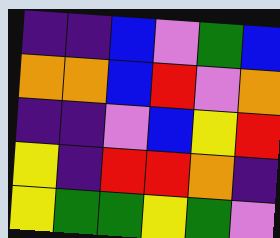[["indigo", "indigo", "blue", "violet", "green", "blue"], ["orange", "orange", "blue", "red", "violet", "orange"], ["indigo", "indigo", "violet", "blue", "yellow", "red"], ["yellow", "indigo", "red", "red", "orange", "indigo"], ["yellow", "green", "green", "yellow", "green", "violet"]]